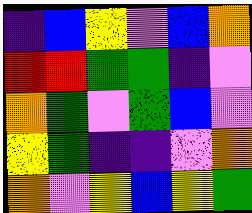[["indigo", "blue", "yellow", "violet", "blue", "orange"], ["red", "red", "green", "green", "indigo", "violet"], ["orange", "green", "violet", "green", "blue", "violet"], ["yellow", "green", "indigo", "indigo", "violet", "orange"], ["orange", "violet", "yellow", "blue", "yellow", "green"]]